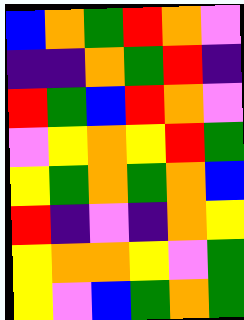[["blue", "orange", "green", "red", "orange", "violet"], ["indigo", "indigo", "orange", "green", "red", "indigo"], ["red", "green", "blue", "red", "orange", "violet"], ["violet", "yellow", "orange", "yellow", "red", "green"], ["yellow", "green", "orange", "green", "orange", "blue"], ["red", "indigo", "violet", "indigo", "orange", "yellow"], ["yellow", "orange", "orange", "yellow", "violet", "green"], ["yellow", "violet", "blue", "green", "orange", "green"]]